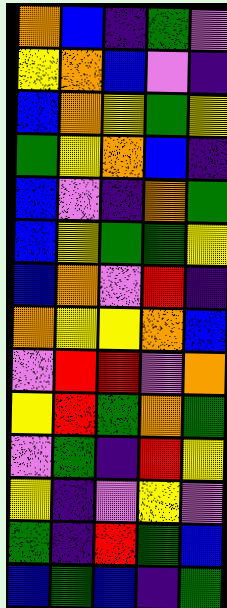[["orange", "blue", "indigo", "green", "violet"], ["yellow", "orange", "blue", "violet", "indigo"], ["blue", "orange", "yellow", "green", "yellow"], ["green", "yellow", "orange", "blue", "indigo"], ["blue", "violet", "indigo", "orange", "green"], ["blue", "yellow", "green", "green", "yellow"], ["blue", "orange", "violet", "red", "indigo"], ["orange", "yellow", "yellow", "orange", "blue"], ["violet", "red", "red", "violet", "orange"], ["yellow", "red", "green", "orange", "green"], ["violet", "green", "indigo", "red", "yellow"], ["yellow", "indigo", "violet", "yellow", "violet"], ["green", "indigo", "red", "green", "blue"], ["blue", "green", "blue", "indigo", "green"]]